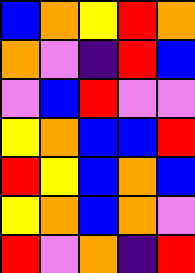[["blue", "orange", "yellow", "red", "orange"], ["orange", "violet", "indigo", "red", "blue"], ["violet", "blue", "red", "violet", "violet"], ["yellow", "orange", "blue", "blue", "red"], ["red", "yellow", "blue", "orange", "blue"], ["yellow", "orange", "blue", "orange", "violet"], ["red", "violet", "orange", "indigo", "red"]]